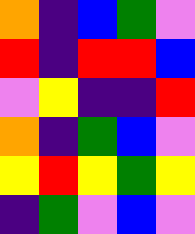[["orange", "indigo", "blue", "green", "violet"], ["red", "indigo", "red", "red", "blue"], ["violet", "yellow", "indigo", "indigo", "red"], ["orange", "indigo", "green", "blue", "violet"], ["yellow", "red", "yellow", "green", "yellow"], ["indigo", "green", "violet", "blue", "violet"]]